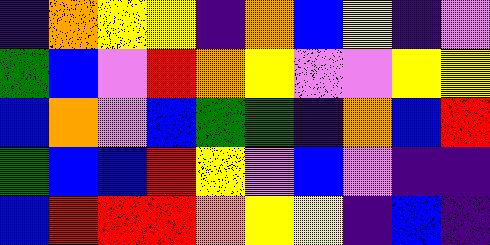[["indigo", "orange", "yellow", "yellow", "indigo", "orange", "blue", "yellow", "indigo", "violet"], ["green", "blue", "violet", "red", "orange", "yellow", "violet", "violet", "yellow", "yellow"], ["blue", "orange", "violet", "blue", "green", "green", "indigo", "orange", "blue", "red"], ["green", "blue", "blue", "red", "yellow", "violet", "blue", "violet", "indigo", "indigo"], ["blue", "red", "red", "red", "orange", "yellow", "yellow", "indigo", "blue", "indigo"]]